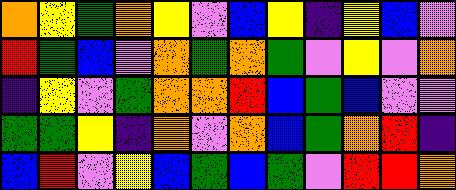[["orange", "yellow", "green", "orange", "yellow", "violet", "blue", "yellow", "indigo", "yellow", "blue", "violet"], ["red", "green", "blue", "violet", "orange", "green", "orange", "green", "violet", "yellow", "violet", "orange"], ["indigo", "yellow", "violet", "green", "orange", "orange", "red", "blue", "green", "blue", "violet", "violet"], ["green", "green", "yellow", "indigo", "orange", "violet", "orange", "blue", "green", "orange", "red", "indigo"], ["blue", "red", "violet", "yellow", "blue", "green", "blue", "green", "violet", "red", "red", "orange"]]